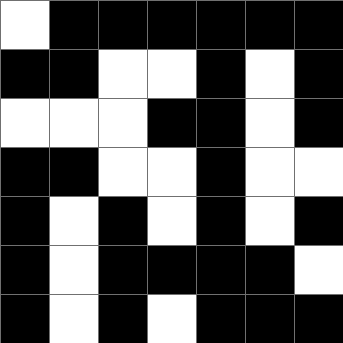[["white", "black", "black", "black", "black", "black", "black"], ["black", "black", "white", "white", "black", "white", "black"], ["white", "white", "white", "black", "black", "white", "black"], ["black", "black", "white", "white", "black", "white", "white"], ["black", "white", "black", "white", "black", "white", "black"], ["black", "white", "black", "black", "black", "black", "white"], ["black", "white", "black", "white", "black", "black", "black"]]